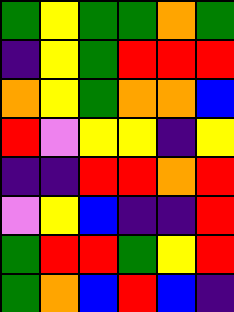[["green", "yellow", "green", "green", "orange", "green"], ["indigo", "yellow", "green", "red", "red", "red"], ["orange", "yellow", "green", "orange", "orange", "blue"], ["red", "violet", "yellow", "yellow", "indigo", "yellow"], ["indigo", "indigo", "red", "red", "orange", "red"], ["violet", "yellow", "blue", "indigo", "indigo", "red"], ["green", "red", "red", "green", "yellow", "red"], ["green", "orange", "blue", "red", "blue", "indigo"]]